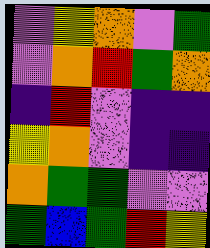[["violet", "yellow", "orange", "violet", "green"], ["violet", "orange", "red", "green", "orange"], ["indigo", "red", "violet", "indigo", "indigo"], ["yellow", "orange", "violet", "indigo", "indigo"], ["orange", "green", "green", "violet", "violet"], ["green", "blue", "green", "red", "yellow"]]